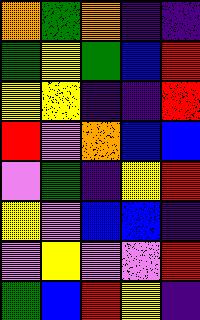[["orange", "green", "orange", "indigo", "indigo"], ["green", "yellow", "green", "blue", "red"], ["yellow", "yellow", "indigo", "indigo", "red"], ["red", "violet", "orange", "blue", "blue"], ["violet", "green", "indigo", "yellow", "red"], ["yellow", "violet", "blue", "blue", "indigo"], ["violet", "yellow", "violet", "violet", "red"], ["green", "blue", "red", "yellow", "indigo"]]